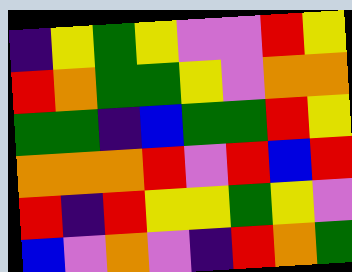[["indigo", "yellow", "green", "yellow", "violet", "violet", "red", "yellow"], ["red", "orange", "green", "green", "yellow", "violet", "orange", "orange"], ["green", "green", "indigo", "blue", "green", "green", "red", "yellow"], ["orange", "orange", "orange", "red", "violet", "red", "blue", "red"], ["red", "indigo", "red", "yellow", "yellow", "green", "yellow", "violet"], ["blue", "violet", "orange", "violet", "indigo", "red", "orange", "green"]]